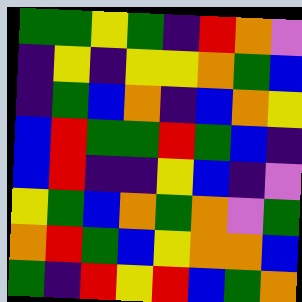[["green", "green", "yellow", "green", "indigo", "red", "orange", "violet"], ["indigo", "yellow", "indigo", "yellow", "yellow", "orange", "green", "blue"], ["indigo", "green", "blue", "orange", "indigo", "blue", "orange", "yellow"], ["blue", "red", "green", "green", "red", "green", "blue", "indigo"], ["blue", "red", "indigo", "indigo", "yellow", "blue", "indigo", "violet"], ["yellow", "green", "blue", "orange", "green", "orange", "violet", "green"], ["orange", "red", "green", "blue", "yellow", "orange", "orange", "blue"], ["green", "indigo", "red", "yellow", "red", "blue", "green", "orange"]]